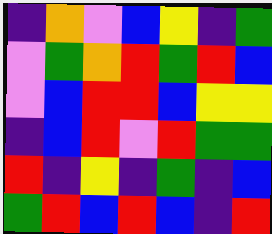[["indigo", "orange", "violet", "blue", "yellow", "indigo", "green"], ["violet", "green", "orange", "red", "green", "red", "blue"], ["violet", "blue", "red", "red", "blue", "yellow", "yellow"], ["indigo", "blue", "red", "violet", "red", "green", "green"], ["red", "indigo", "yellow", "indigo", "green", "indigo", "blue"], ["green", "red", "blue", "red", "blue", "indigo", "red"]]